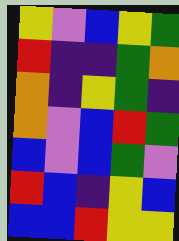[["yellow", "violet", "blue", "yellow", "green"], ["red", "indigo", "indigo", "green", "orange"], ["orange", "indigo", "yellow", "green", "indigo"], ["orange", "violet", "blue", "red", "green"], ["blue", "violet", "blue", "green", "violet"], ["red", "blue", "indigo", "yellow", "blue"], ["blue", "blue", "red", "yellow", "yellow"]]